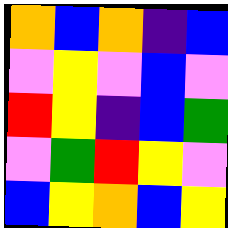[["orange", "blue", "orange", "indigo", "blue"], ["violet", "yellow", "violet", "blue", "violet"], ["red", "yellow", "indigo", "blue", "green"], ["violet", "green", "red", "yellow", "violet"], ["blue", "yellow", "orange", "blue", "yellow"]]